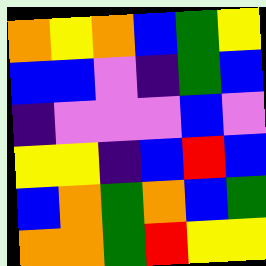[["orange", "yellow", "orange", "blue", "green", "yellow"], ["blue", "blue", "violet", "indigo", "green", "blue"], ["indigo", "violet", "violet", "violet", "blue", "violet"], ["yellow", "yellow", "indigo", "blue", "red", "blue"], ["blue", "orange", "green", "orange", "blue", "green"], ["orange", "orange", "green", "red", "yellow", "yellow"]]